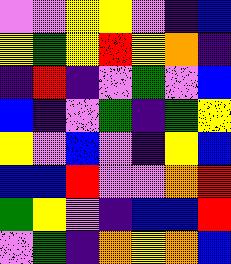[["violet", "violet", "yellow", "yellow", "violet", "indigo", "blue"], ["yellow", "green", "yellow", "red", "yellow", "orange", "indigo"], ["indigo", "red", "indigo", "violet", "green", "violet", "blue"], ["blue", "indigo", "violet", "green", "indigo", "green", "yellow"], ["yellow", "violet", "blue", "violet", "indigo", "yellow", "blue"], ["blue", "blue", "red", "violet", "violet", "orange", "red"], ["green", "yellow", "violet", "indigo", "blue", "blue", "red"], ["violet", "green", "indigo", "orange", "yellow", "orange", "blue"]]